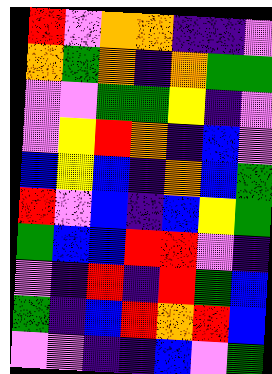[["red", "violet", "orange", "orange", "indigo", "indigo", "violet"], ["orange", "green", "orange", "indigo", "orange", "green", "green"], ["violet", "violet", "green", "green", "yellow", "indigo", "violet"], ["violet", "yellow", "red", "orange", "indigo", "blue", "violet"], ["blue", "yellow", "blue", "indigo", "orange", "blue", "green"], ["red", "violet", "blue", "indigo", "blue", "yellow", "green"], ["green", "blue", "blue", "red", "red", "violet", "indigo"], ["violet", "indigo", "red", "indigo", "red", "green", "blue"], ["green", "indigo", "blue", "red", "orange", "red", "blue"], ["violet", "violet", "indigo", "indigo", "blue", "violet", "green"]]